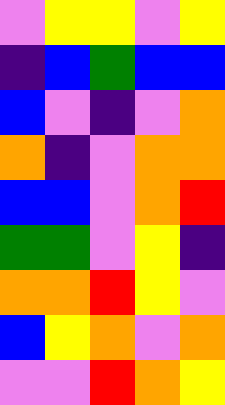[["violet", "yellow", "yellow", "violet", "yellow"], ["indigo", "blue", "green", "blue", "blue"], ["blue", "violet", "indigo", "violet", "orange"], ["orange", "indigo", "violet", "orange", "orange"], ["blue", "blue", "violet", "orange", "red"], ["green", "green", "violet", "yellow", "indigo"], ["orange", "orange", "red", "yellow", "violet"], ["blue", "yellow", "orange", "violet", "orange"], ["violet", "violet", "red", "orange", "yellow"]]